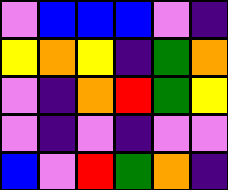[["violet", "blue", "blue", "blue", "violet", "indigo"], ["yellow", "orange", "yellow", "indigo", "green", "orange"], ["violet", "indigo", "orange", "red", "green", "yellow"], ["violet", "indigo", "violet", "indigo", "violet", "violet"], ["blue", "violet", "red", "green", "orange", "indigo"]]